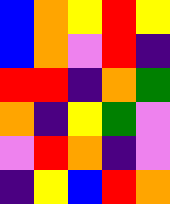[["blue", "orange", "yellow", "red", "yellow"], ["blue", "orange", "violet", "red", "indigo"], ["red", "red", "indigo", "orange", "green"], ["orange", "indigo", "yellow", "green", "violet"], ["violet", "red", "orange", "indigo", "violet"], ["indigo", "yellow", "blue", "red", "orange"]]